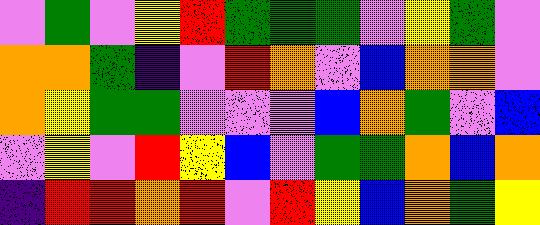[["violet", "green", "violet", "yellow", "red", "green", "green", "green", "violet", "yellow", "green", "violet"], ["orange", "orange", "green", "indigo", "violet", "red", "orange", "violet", "blue", "orange", "orange", "violet"], ["orange", "yellow", "green", "green", "violet", "violet", "violet", "blue", "orange", "green", "violet", "blue"], ["violet", "yellow", "violet", "red", "yellow", "blue", "violet", "green", "green", "orange", "blue", "orange"], ["indigo", "red", "red", "orange", "red", "violet", "red", "yellow", "blue", "orange", "green", "yellow"]]